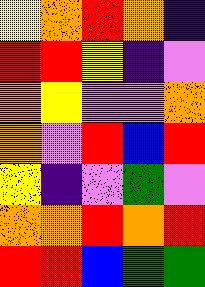[["yellow", "orange", "red", "orange", "indigo"], ["red", "red", "yellow", "indigo", "violet"], ["orange", "yellow", "violet", "violet", "orange"], ["orange", "violet", "red", "blue", "red"], ["yellow", "indigo", "violet", "green", "violet"], ["orange", "orange", "red", "orange", "red"], ["red", "red", "blue", "green", "green"]]